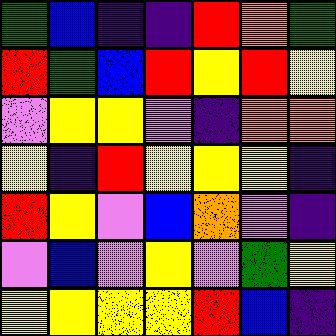[["green", "blue", "indigo", "indigo", "red", "orange", "green"], ["red", "green", "blue", "red", "yellow", "red", "yellow"], ["violet", "yellow", "yellow", "violet", "indigo", "orange", "orange"], ["yellow", "indigo", "red", "yellow", "yellow", "yellow", "indigo"], ["red", "yellow", "violet", "blue", "orange", "violet", "indigo"], ["violet", "blue", "violet", "yellow", "violet", "green", "yellow"], ["yellow", "yellow", "yellow", "yellow", "red", "blue", "indigo"]]